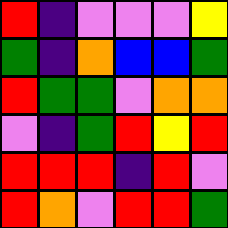[["red", "indigo", "violet", "violet", "violet", "yellow"], ["green", "indigo", "orange", "blue", "blue", "green"], ["red", "green", "green", "violet", "orange", "orange"], ["violet", "indigo", "green", "red", "yellow", "red"], ["red", "red", "red", "indigo", "red", "violet"], ["red", "orange", "violet", "red", "red", "green"]]